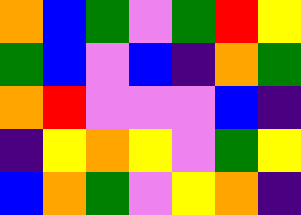[["orange", "blue", "green", "violet", "green", "red", "yellow"], ["green", "blue", "violet", "blue", "indigo", "orange", "green"], ["orange", "red", "violet", "violet", "violet", "blue", "indigo"], ["indigo", "yellow", "orange", "yellow", "violet", "green", "yellow"], ["blue", "orange", "green", "violet", "yellow", "orange", "indigo"]]